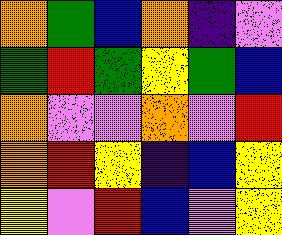[["orange", "green", "blue", "orange", "indigo", "violet"], ["green", "red", "green", "yellow", "green", "blue"], ["orange", "violet", "violet", "orange", "violet", "red"], ["orange", "red", "yellow", "indigo", "blue", "yellow"], ["yellow", "violet", "red", "blue", "violet", "yellow"]]